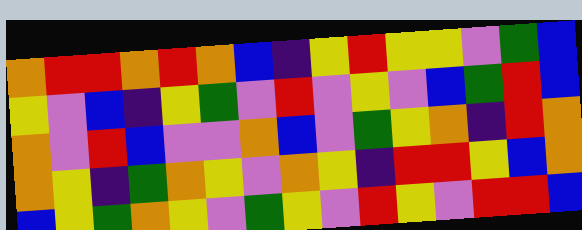[["orange", "red", "red", "orange", "red", "orange", "blue", "indigo", "yellow", "red", "yellow", "yellow", "violet", "green", "blue"], ["yellow", "violet", "blue", "indigo", "yellow", "green", "violet", "red", "violet", "yellow", "violet", "blue", "green", "red", "blue"], ["orange", "violet", "red", "blue", "violet", "violet", "orange", "blue", "violet", "green", "yellow", "orange", "indigo", "red", "orange"], ["orange", "yellow", "indigo", "green", "orange", "yellow", "violet", "orange", "yellow", "indigo", "red", "red", "yellow", "blue", "orange"], ["blue", "yellow", "green", "orange", "yellow", "violet", "green", "yellow", "violet", "red", "yellow", "violet", "red", "red", "blue"]]